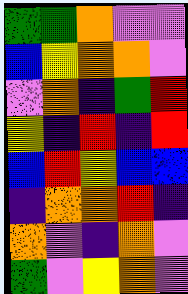[["green", "green", "orange", "violet", "violet"], ["blue", "yellow", "orange", "orange", "violet"], ["violet", "orange", "indigo", "green", "red"], ["yellow", "indigo", "red", "indigo", "red"], ["blue", "red", "yellow", "blue", "blue"], ["indigo", "orange", "orange", "red", "indigo"], ["orange", "violet", "indigo", "orange", "violet"], ["green", "violet", "yellow", "orange", "violet"]]